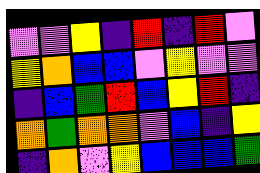[["violet", "violet", "yellow", "indigo", "red", "indigo", "red", "violet"], ["yellow", "orange", "blue", "blue", "violet", "yellow", "violet", "violet"], ["indigo", "blue", "green", "red", "blue", "yellow", "red", "indigo"], ["orange", "green", "orange", "orange", "violet", "blue", "indigo", "yellow"], ["indigo", "orange", "violet", "yellow", "blue", "blue", "blue", "green"]]